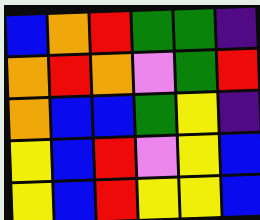[["blue", "orange", "red", "green", "green", "indigo"], ["orange", "red", "orange", "violet", "green", "red"], ["orange", "blue", "blue", "green", "yellow", "indigo"], ["yellow", "blue", "red", "violet", "yellow", "blue"], ["yellow", "blue", "red", "yellow", "yellow", "blue"]]